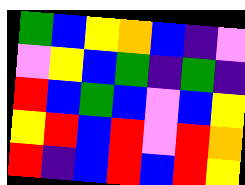[["green", "blue", "yellow", "orange", "blue", "indigo", "violet"], ["violet", "yellow", "blue", "green", "indigo", "green", "indigo"], ["red", "blue", "green", "blue", "violet", "blue", "yellow"], ["yellow", "red", "blue", "red", "violet", "red", "orange"], ["red", "indigo", "blue", "red", "blue", "red", "yellow"]]